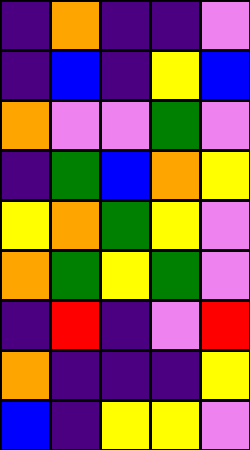[["indigo", "orange", "indigo", "indigo", "violet"], ["indigo", "blue", "indigo", "yellow", "blue"], ["orange", "violet", "violet", "green", "violet"], ["indigo", "green", "blue", "orange", "yellow"], ["yellow", "orange", "green", "yellow", "violet"], ["orange", "green", "yellow", "green", "violet"], ["indigo", "red", "indigo", "violet", "red"], ["orange", "indigo", "indigo", "indigo", "yellow"], ["blue", "indigo", "yellow", "yellow", "violet"]]